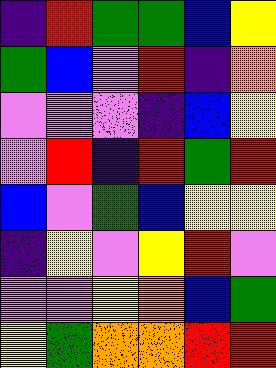[["indigo", "red", "green", "green", "blue", "yellow"], ["green", "blue", "violet", "red", "indigo", "orange"], ["violet", "violet", "violet", "indigo", "blue", "yellow"], ["violet", "red", "indigo", "red", "green", "red"], ["blue", "violet", "green", "blue", "yellow", "yellow"], ["indigo", "yellow", "violet", "yellow", "red", "violet"], ["violet", "violet", "yellow", "orange", "blue", "green"], ["yellow", "green", "orange", "orange", "red", "red"]]